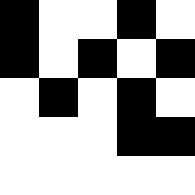[["black", "white", "white", "black", "white"], ["black", "white", "black", "white", "black"], ["white", "black", "white", "black", "white"], ["white", "white", "white", "black", "black"], ["white", "white", "white", "white", "white"]]